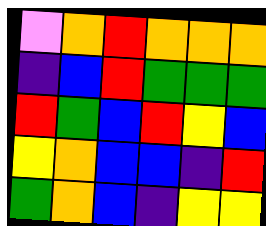[["violet", "orange", "red", "orange", "orange", "orange"], ["indigo", "blue", "red", "green", "green", "green"], ["red", "green", "blue", "red", "yellow", "blue"], ["yellow", "orange", "blue", "blue", "indigo", "red"], ["green", "orange", "blue", "indigo", "yellow", "yellow"]]